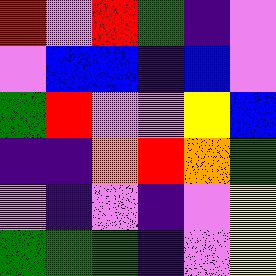[["red", "violet", "red", "green", "indigo", "violet"], ["violet", "blue", "blue", "indigo", "blue", "violet"], ["green", "red", "violet", "violet", "yellow", "blue"], ["indigo", "indigo", "orange", "red", "orange", "green"], ["violet", "indigo", "violet", "indigo", "violet", "yellow"], ["green", "green", "green", "indigo", "violet", "yellow"]]